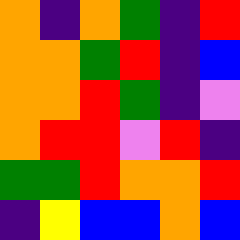[["orange", "indigo", "orange", "green", "indigo", "red"], ["orange", "orange", "green", "red", "indigo", "blue"], ["orange", "orange", "red", "green", "indigo", "violet"], ["orange", "red", "red", "violet", "red", "indigo"], ["green", "green", "red", "orange", "orange", "red"], ["indigo", "yellow", "blue", "blue", "orange", "blue"]]